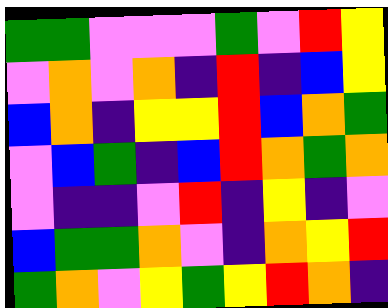[["green", "green", "violet", "violet", "violet", "green", "violet", "red", "yellow"], ["violet", "orange", "violet", "orange", "indigo", "red", "indigo", "blue", "yellow"], ["blue", "orange", "indigo", "yellow", "yellow", "red", "blue", "orange", "green"], ["violet", "blue", "green", "indigo", "blue", "red", "orange", "green", "orange"], ["violet", "indigo", "indigo", "violet", "red", "indigo", "yellow", "indigo", "violet"], ["blue", "green", "green", "orange", "violet", "indigo", "orange", "yellow", "red"], ["green", "orange", "violet", "yellow", "green", "yellow", "red", "orange", "indigo"]]